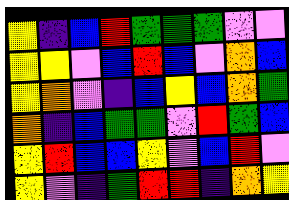[["yellow", "indigo", "blue", "red", "green", "green", "green", "violet", "violet"], ["yellow", "yellow", "violet", "blue", "red", "blue", "violet", "orange", "blue"], ["yellow", "orange", "violet", "indigo", "blue", "yellow", "blue", "orange", "green"], ["orange", "indigo", "blue", "green", "green", "violet", "red", "green", "blue"], ["yellow", "red", "blue", "blue", "yellow", "violet", "blue", "red", "violet"], ["yellow", "violet", "indigo", "green", "red", "red", "indigo", "orange", "yellow"]]